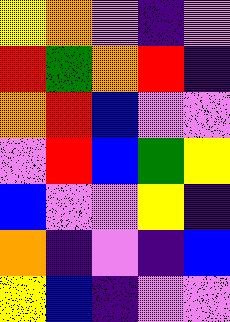[["yellow", "orange", "violet", "indigo", "violet"], ["red", "green", "orange", "red", "indigo"], ["orange", "red", "blue", "violet", "violet"], ["violet", "red", "blue", "green", "yellow"], ["blue", "violet", "violet", "yellow", "indigo"], ["orange", "indigo", "violet", "indigo", "blue"], ["yellow", "blue", "indigo", "violet", "violet"]]